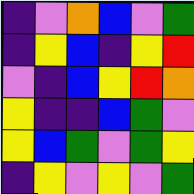[["indigo", "violet", "orange", "blue", "violet", "green"], ["indigo", "yellow", "blue", "indigo", "yellow", "red"], ["violet", "indigo", "blue", "yellow", "red", "orange"], ["yellow", "indigo", "indigo", "blue", "green", "violet"], ["yellow", "blue", "green", "violet", "green", "yellow"], ["indigo", "yellow", "violet", "yellow", "violet", "green"]]